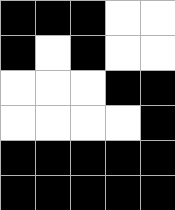[["black", "black", "black", "white", "white"], ["black", "white", "black", "white", "white"], ["white", "white", "white", "black", "black"], ["white", "white", "white", "white", "black"], ["black", "black", "black", "black", "black"], ["black", "black", "black", "black", "black"]]